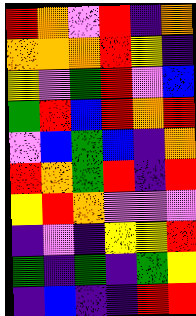[["red", "orange", "violet", "red", "indigo", "orange"], ["orange", "orange", "orange", "red", "yellow", "indigo"], ["yellow", "violet", "green", "red", "violet", "blue"], ["green", "red", "blue", "red", "orange", "red"], ["violet", "blue", "green", "blue", "indigo", "orange"], ["red", "orange", "green", "red", "indigo", "red"], ["yellow", "red", "orange", "violet", "violet", "violet"], ["indigo", "violet", "indigo", "yellow", "yellow", "red"], ["green", "indigo", "green", "indigo", "green", "yellow"], ["indigo", "blue", "indigo", "indigo", "red", "red"]]